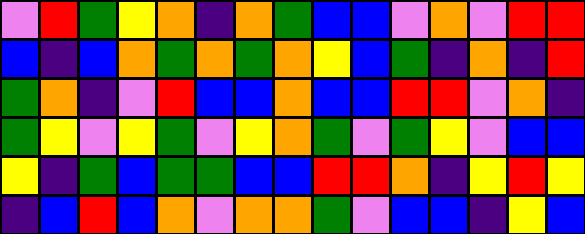[["violet", "red", "green", "yellow", "orange", "indigo", "orange", "green", "blue", "blue", "violet", "orange", "violet", "red", "red"], ["blue", "indigo", "blue", "orange", "green", "orange", "green", "orange", "yellow", "blue", "green", "indigo", "orange", "indigo", "red"], ["green", "orange", "indigo", "violet", "red", "blue", "blue", "orange", "blue", "blue", "red", "red", "violet", "orange", "indigo"], ["green", "yellow", "violet", "yellow", "green", "violet", "yellow", "orange", "green", "violet", "green", "yellow", "violet", "blue", "blue"], ["yellow", "indigo", "green", "blue", "green", "green", "blue", "blue", "red", "red", "orange", "indigo", "yellow", "red", "yellow"], ["indigo", "blue", "red", "blue", "orange", "violet", "orange", "orange", "green", "violet", "blue", "blue", "indigo", "yellow", "blue"]]